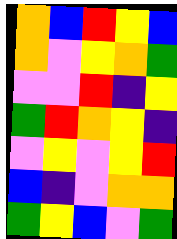[["orange", "blue", "red", "yellow", "blue"], ["orange", "violet", "yellow", "orange", "green"], ["violet", "violet", "red", "indigo", "yellow"], ["green", "red", "orange", "yellow", "indigo"], ["violet", "yellow", "violet", "yellow", "red"], ["blue", "indigo", "violet", "orange", "orange"], ["green", "yellow", "blue", "violet", "green"]]